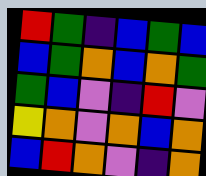[["red", "green", "indigo", "blue", "green", "blue"], ["blue", "green", "orange", "blue", "orange", "green"], ["green", "blue", "violet", "indigo", "red", "violet"], ["yellow", "orange", "violet", "orange", "blue", "orange"], ["blue", "red", "orange", "violet", "indigo", "orange"]]